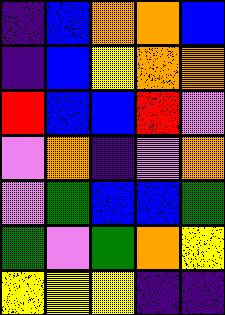[["indigo", "blue", "orange", "orange", "blue"], ["indigo", "blue", "yellow", "orange", "orange"], ["red", "blue", "blue", "red", "violet"], ["violet", "orange", "indigo", "violet", "orange"], ["violet", "green", "blue", "blue", "green"], ["green", "violet", "green", "orange", "yellow"], ["yellow", "yellow", "yellow", "indigo", "indigo"]]